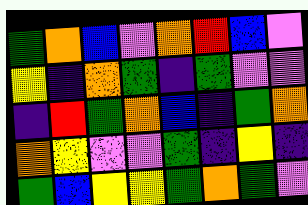[["green", "orange", "blue", "violet", "orange", "red", "blue", "violet"], ["yellow", "indigo", "orange", "green", "indigo", "green", "violet", "violet"], ["indigo", "red", "green", "orange", "blue", "indigo", "green", "orange"], ["orange", "yellow", "violet", "violet", "green", "indigo", "yellow", "indigo"], ["green", "blue", "yellow", "yellow", "green", "orange", "green", "violet"]]